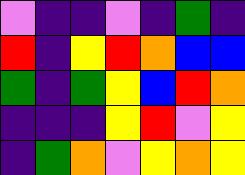[["violet", "indigo", "indigo", "violet", "indigo", "green", "indigo"], ["red", "indigo", "yellow", "red", "orange", "blue", "blue"], ["green", "indigo", "green", "yellow", "blue", "red", "orange"], ["indigo", "indigo", "indigo", "yellow", "red", "violet", "yellow"], ["indigo", "green", "orange", "violet", "yellow", "orange", "yellow"]]